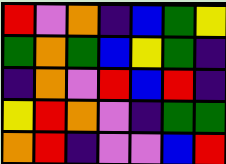[["red", "violet", "orange", "indigo", "blue", "green", "yellow"], ["green", "orange", "green", "blue", "yellow", "green", "indigo"], ["indigo", "orange", "violet", "red", "blue", "red", "indigo"], ["yellow", "red", "orange", "violet", "indigo", "green", "green"], ["orange", "red", "indigo", "violet", "violet", "blue", "red"]]